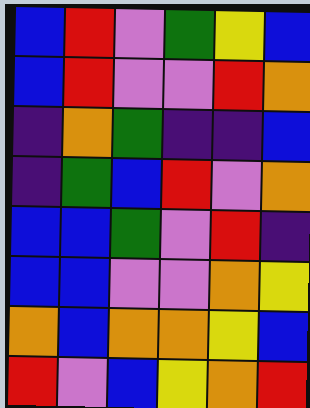[["blue", "red", "violet", "green", "yellow", "blue"], ["blue", "red", "violet", "violet", "red", "orange"], ["indigo", "orange", "green", "indigo", "indigo", "blue"], ["indigo", "green", "blue", "red", "violet", "orange"], ["blue", "blue", "green", "violet", "red", "indigo"], ["blue", "blue", "violet", "violet", "orange", "yellow"], ["orange", "blue", "orange", "orange", "yellow", "blue"], ["red", "violet", "blue", "yellow", "orange", "red"]]